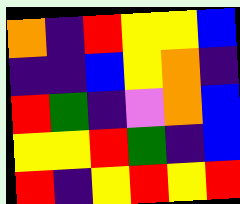[["orange", "indigo", "red", "yellow", "yellow", "blue"], ["indigo", "indigo", "blue", "yellow", "orange", "indigo"], ["red", "green", "indigo", "violet", "orange", "blue"], ["yellow", "yellow", "red", "green", "indigo", "blue"], ["red", "indigo", "yellow", "red", "yellow", "red"]]